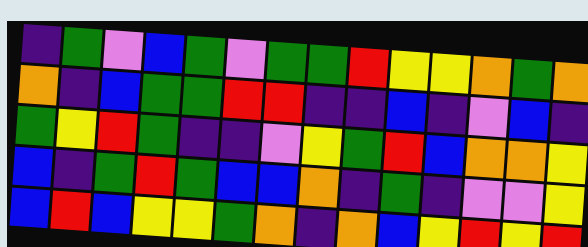[["indigo", "green", "violet", "blue", "green", "violet", "green", "green", "red", "yellow", "yellow", "orange", "green", "orange"], ["orange", "indigo", "blue", "green", "green", "red", "red", "indigo", "indigo", "blue", "indigo", "violet", "blue", "indigo"], ["green", "yellow", "red", "green", "indigo", "indigo", "violet", "yellow", "green", "red", "blue", "orange", "orange", "yellow"], ["blue", "indigo", "green", "red", "green", "blue", "blue", "orange", "indigo", "green", "indigo", "violet", "violet", "yellow"], ["blue", "red", "blue", "yellow", "yellow", "green", "orange", "indigo", "orange", "blue", "yellow", "red", "yellow", "red"]]